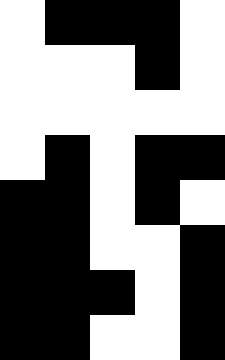[["white", "black", "black", "black", "white"], ["white", "white", "white", "black", "white"], ["white", "white", "white", "white", "white"], ["white", "black", "white", "black", "black"], ["black", "black", "white", "black", "white"], ["black", "black", "white", "white", "black"], ["black", "black", "black", "white", "black"], ["black", "black", "white", "white", "black"]]